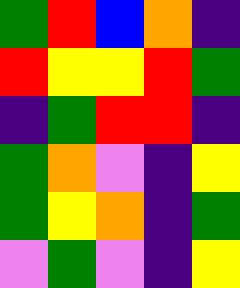[["green", "red", "blue", "orange", "indigo"], ["red", "yellow", "yellow", "red", "green"], ["indigo", "green", "red", "red", "indigo"], ["green", "orange", "violet", "indigo", "yellow"], ["green", "yellow", "orange", "indigo", "green"], ["violet", "green", "violet", "indigo", "yellow"]]